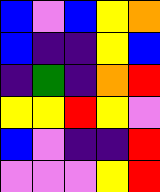[["blue", "violet", "blue", "yellow", "orange"], ["blue", "indigo", "indigo", "yellow", "blue"], ["indigo", "green", "indigo", "orange", "red"], ["yellow", "yellow", "red", "yellow", "violet"], ["blue", "violet", "indigo", "indigo", "red"], ["violet", "violet", "violet", "yellow", "red"]]